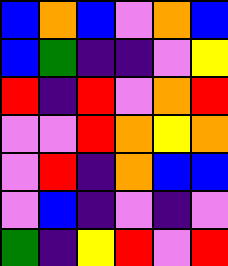[["blue", "orange", "blue", "violet", "orange", "blue"], ["blue", "green", "indigo", "indigo", "violet", "yellow"], ["red", "indigo", "red", "violet", "orange", "red"], ["violet", "violet", "red", "orange", "yellow", "orange"], ["violet", "red", "indigo", "orange", "blue", "blue"], ["violet", "blue", "indigo", "violet", "indigo", "violet"], ["green", "indigo", "yellow", "red", "violet", "red"]]